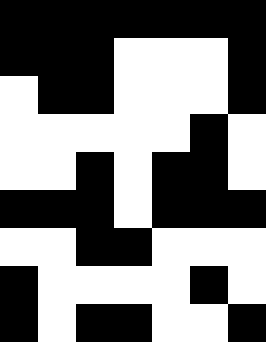[["black", "black", "black", "black", "black", "black", "black"], ["black", "black", "black", "white", "white", "white", "black"], ["white", "black", "black", "white", "white", "white", "black"], ["white", "white", "white", "white", "white", "black", "white"], ["white", "white", "black", "white", "black", "black", "white"], ["black", "black", "black", "white", "black", "black", "black"], ["white", "white", "black", "black", "white", "white", "white"], ["black", "white", "white", "white", "white", "black", "white"], ["black", "white", "black", "black", "white", "white", "black"]]